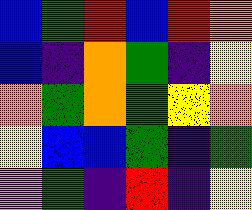[["blue", "green", "red", "blue", "red", "orange"], ["blue", "indigo", "orange", "green", "indigo", "yellow"], ["orange", "green", "orange", "green", "yellow", "orange"], ["yellow", "blue", "blue", "green", "indigo", "green"], ["violet", "green", "indigo", "red", "indigo", "yellow"]]